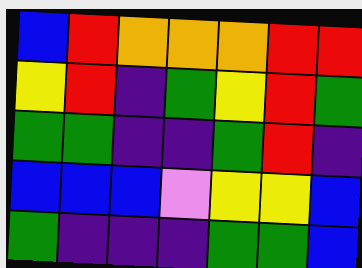[["blue", "red", "orange", "orange", "orange", "red", "red"], ["yellow", "red", "indigo", "green", "yellow", "red", "green"], ["green", "green", "indigo", "indigo", "green", "red", "indigo"], ["blue", "blue", "blue", "violet", "yellow", "yellow", "blue"], ["green", "indigo", "indigo", "indigo", "green", "green", "blue"]]